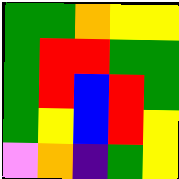[["green", "green", "orange", "yellow", "yellow"], ["green", "red", "red", "green", "green"], ["green", "red", "blue", "red", "green"], ["green", "yellow", "blue", "red", "yellow"], ["violet", "orange", "indigo", "green", "yellow"]]